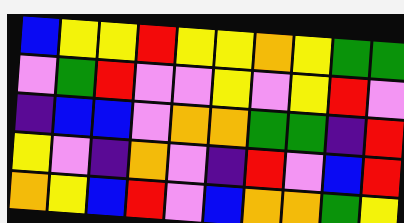[["blue", "yellow", "yellow", "red", "yellow", "yellow", "orange", "yellow", "green", "green"], ["violet", "green", "red", "violet", "violet", "yellow", "violet", "yellow", "red", "violet"], ["indigo", "blue", "blue", "violet", "orange", "orange", "green", "green", "indigo", "red"], ["yellow", "violet", "indigo", "orange", "violet", "indigo", "red", "violet", "blue", "red"], ["orange", "yellow", "blue", "red", "violet", "blue", "orange", "orange", "green", "yellow"]]